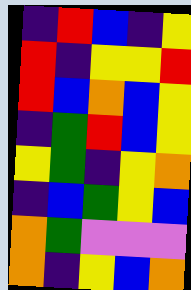[["indigo", "red", "blue", "indigo", "yellow"], ["red", "indigo", "yellow", "yellow", "red"], ["red", "blue", "orange", "blue", "yellow"], ["indigo", "green", "red", "blue", "yellow"], ["yellow", "green", "indigo", "yellow", "orange"], ["indigo", "blue", "green", "yellow", "blue"], ["orange", "green", "violet", "violet", "violet"], ["orange", "indigo", "yellow", "blue", "orange"]]